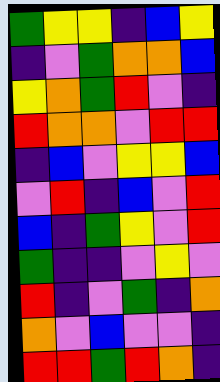[["green", "yellow", "yellow", "indigo", "blue", "yellow"], ["indigo", "violet", "green", "orange", "orange", "blue"], ["yellow", "orange", "green", "red", "violet", "indigo"], ["red", "orange", "orange", "violet", "red", "red"], ["indigo", "blue", "violet", "yellow", "yellow", "blue"], ["violet", "red", "indigo", "blue", "violet", "red"], ["blue", "indigo", "green", "yellow", "violet", "red"], ["green", "indigo", "indigo", "violet", "yellow", "violet"], ["red", "indigo", "violet", "green", "indigo", "orange"], ["orange", "violet", "blue", "violet", "violet", "indigo"], ["red", "red", "green", "red", "orange", "indigo"]]